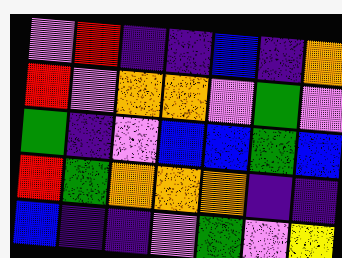[["violet", "red", "indigo", "indigo", "blue", "indigo", "orange"], ["red", "violet", "orange", "orange", "violet", "green", "violet"], ["green", "indigo", "violet", "blue", "blue", "green", "blue"], ["red", "green", "orange", "orange", "orange", "indigo", "indigo"], ["blue", "indigo", "indigo", "violet", "green", "violet", "yellow"]]